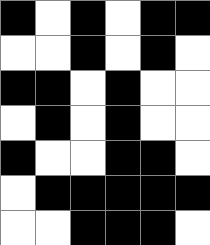[["black", "white", "black", "white", "black", "black"], ["white", "white", "black", "white", "black", "white"], ["black", "black", "white", "black", "white", "white"], ["white", "black", "white", "black", "white", "white"], ["black", "white", "white", "black", "black", "white"], ["white", "black", "black", "black", "black", "black"], ["white", "white", "black", "black", "black", "white"]]